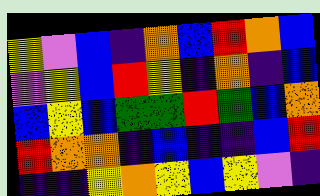[["yellow", "violet", "blue", "indigo", "orange", "blue", "red", "orange", "blue"], ["violet", "yellow", "blue", "red", "yellow", "indigo", "orange", "indigo", "blue"], ["blue", "yellow", "blue", "green", "green", "red", "green", "blue", "orange"], ["red", "orange", "orange", "indigo", "blue", "indigo", "indigo", "blue", "red"], ["indigo", "indigo", "yellow", "orange", "yellow", "blue", "yellow", "violet", "indigo"]]